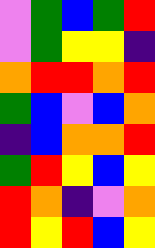[["violet", "green", "blue", "green", "red"], ["violet", "green", "yellow", "yellow", "indigo"], ["orange", "red", "red", "orange", "red"], ["green", "blue", "violet", "blue", "orange"], ["indigo", "blue", "orange", "orange", "red"], ["green", "red", "yellow", "blue", "yellow"], ["red", "orange", "indigo", "violet", "orange"], ["red", "yellow", "red", "blue", "yellow"]]